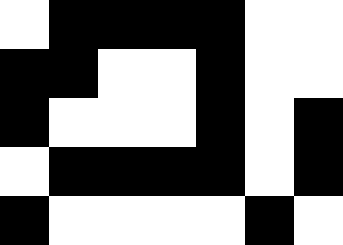[["white", "black", "black", "black", "black", "white", "white"], ["black", "black", "white", "white", "black", "white", "white"], ["black", "white", "white", "white", "black", "white", "black"], ["white", "black", "black", "black", "black", "white", "black"], ["black", "white", "white", "white", "white", "black", "white"]]